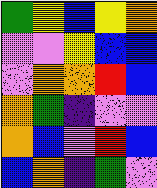[["green", "yellow", "blue", "yellow", "orange"], ["violet", "violet", "yellow", "blue", "blue"], ["violet", "orange", "orange", "red", "blue"], ["orange", "green", "indigo", "violet", "violet"], ["orange", "blue", "violet", "red", "blue"], ["blue", "orange", "indigo", "green", "violet"]]